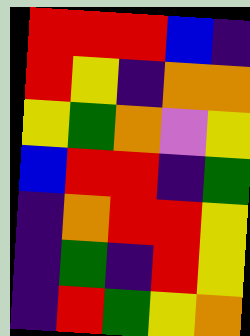[["red", "red", "red", "blue", "indigo"], ["red", "yellow", "indigo", "orange", "orange"], ["yellow", "green", "orange", "violet", "yellow"], ["blue", "red", "red", "indigo", "green"], ["indigo", "orange", "red", "red", "yellow"], ["indigo", "green", "indigo", "red", "yellow"], ["indigo", "red", "green", "yellow", "orange"]]